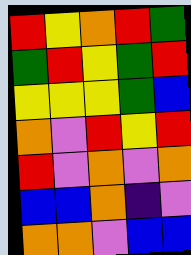[["red", "yellow", "orange", "red", "green"], ["green", "red", "yellow", "green", "red"], ["yellow", "yellow", "yellow", "green", "blue"], ["orange", "violet", "red", "yellow", "red"], ["red", "violet", "orange", "violet", "orange"], ["blue", "blue", "orange", "indigo", "violet"], ["orange", "orange", "violet", "blue", "blue"]]